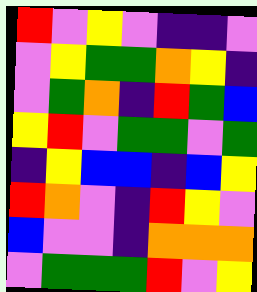[["red", "violet", "yellow", "violet", "indigo", "indigo", "violet"], ["violet", "yellow", "green", "green", "orange", "yellow", "indigo"], ["violet", "green", "orange", "indigo", "red", "green", "blue"], ["yellow", "red", "violet", "green", "green", "violet", "green"], ["indigo", "yellow", "blue", "blue", "indigo", "blue", "yellow"], ["red", "orange", "violet", "indigo", "red", "yellow", "violet"], ["blue", "violet", "violet", "indigo", "orange", "orange", "orange"], ["violet", "green", "green", "green", "red", "violet", "yellow"]]